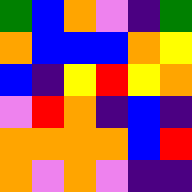[["green", "blue", "orange", "violet", "indigo", "green"], ["orange", "blue", "blue", "blue", "orange", "yellow"], ["blue", "indigo", "yellow", "red", "yellow", "orange"], ["violet", "red", "orange", "indigo", "blue", "indigo"], ["orange", "orange", "orange", "orange", "blue", "red"], ["orange", "violet", "orange", "violet", "indigo", "indigo"]]